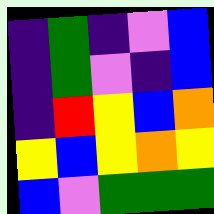[["indigo", "green", "indigo", "violet", "blue"], ["indigo", "green", "violet", "indigo", "blue"], ["indigo", "red", "yellow", "blue", "orange"], ["yellow", "blue", "yellow", "orange", "yellow"], ["blue", "violet", "green", "green", "green"]]